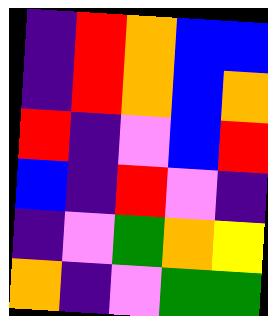[["indigo", "red", "orange", "blue", "blue"], ["indigo", "red", "orange", "blue", "orange"], ["red", "indigo", "violet", "blue", "red"], ["blue", "indigo", "red", "violet", "indigo"], ["indigo", "violet", "green", "orange", "yellow"], ["orange", "indigo", "violet", "green", "green"]]